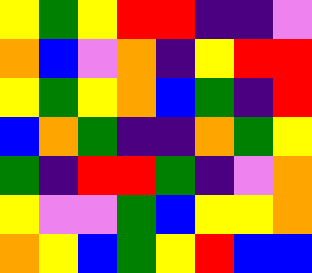[["yellow", "green", "yellow", "red", "red", "indigo", "indigo", "violet"], ["orange", "blue", "violet", "orange", "indigo", "yellow", "red", "red"], ["yellow", "green", "yellow", "orange", "blue", "green", "indigo", "red"], ["blue", "orange", "green", "indigo", "indigo", "orange", "green", "yellow"], ["green", "indigo", "red", "red", "green", "indigo", "violet", "orange"], ["yellow", "violet", "violet", "green", "blue", "yellow", "yellow", "orange"], ["orange", "yellow", "blue", "green", "yellow", "red", "blue", "blue"]]